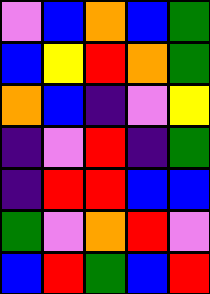[["violet", "blue", "orange", "blue", "green"], ["blue", "yellow", "red", "orange", "green"], ["orange", "blue", "indigo", "violet", "yellow"], ["indigo", "violet", "red", "indigo", "green"], ["indigo", "red", "red", "blue", "blue"], ["green", "violet", "orange", "red", "violet"], ["blue", "red", "green", "blue", "red"]]